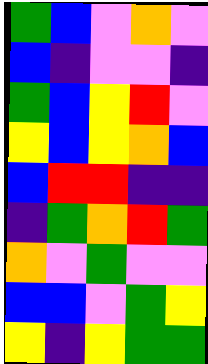[["green", "blue", "violet", "orange", "violet"], ["blue", "indigo", "violet", "violet", "indigo"], ["green", "blue", "yellow", "red", "violet"], ["yellow", "blue", "yellow", "orange", "blue"], ["blue", "red", "red", "indigo", "indigo"], ["indigo", "green", "orange", "red", "green"], ["orange", "violet", "green", "violet", "violet"], ["blue", "blue", "violet", "green", "yellow"], ["yellow", "indigo", "yellow", "green", "green"]]